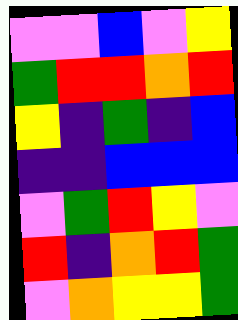[["violet", "violet", "blue", "violet", "yellow"], ["green", "red", "red", "orange", "red"], ["yellow", "indigo", "green", "indigo", "blue"], ["indigo", "indigo", "blue", "blue", "blue"], ["violet", "green", "red", "yellow", "violet"], ["red", "indigo", "orange", "red", "green"], ["violet", "orange", "yellow", "yellow", "green"]]